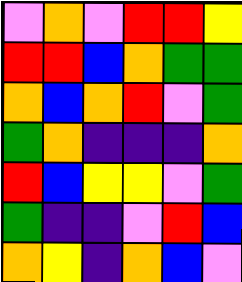[["violet", "orange", "violet", "red", "red", "yellow"], ["red", "red", "blue", "orange", "green", "green"], ["orange", "blue", "orange", "red", "violet", "green"], ["green", "orange", "indigo", "indigo", "indigo", "orange"], ["red", "blue", "yellow", "yellow", "violet", "green"], ["green", "indigo", "indigo", "violet", "red", "blue"], ["orange", "yellow", "indigo", "orange", "blue", "violet"]]